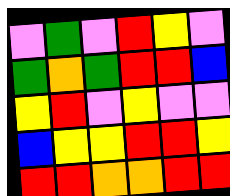[["violet", "green", "violet", "red", "yellow", "violet"], ["green", "orange", "green", "red", "red", "blue"], ["yellow", "red", "violet", "yellow", "violet", "violet"], ["blue", "yellow", "yellow", "red", "red", "yellow"], ["red", "red", "orange", "orange", "red", "red"]]